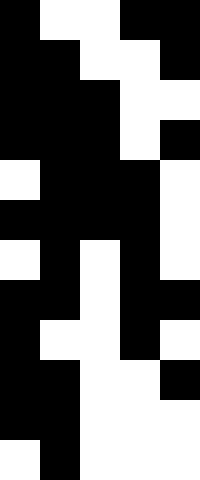[["black", "white", "white", "black", "black"], ["black", "black", "white", "white", "black"], ["black", "black", "black", "white", "white"], ["black", "black", "black", "white", "black"], ["white", "black", "black", "black", "white"], ["black", "black", "black", "black", "white"], ["white", "black", "white", "black", "white"], ["black", "black", "white", "black", "black"], ["black", "white", "white", "black", "white"], ["black", "black", "white", "white", "black"], ["black", "black", "white", "white", "white"], ["white", "black", "white", "white", "white"]]